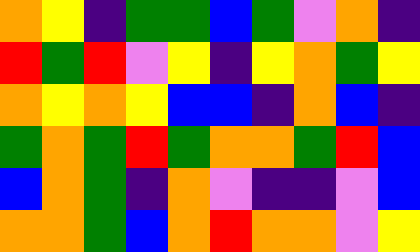[["orange", "yellow", "indigo", "green", "green", "blue", "green", "violet", "orange", "indigo"], ["red", "green", "red", "violet", "yellow", "indigo", "yellow", "orange", "green", "yellow"], ["orange", "yellow", "orange", "yellow", "blue", "blue", "indigo", "orange", "blue", "indigo"], ["green", "orange", "green", "red", "green", "orange", "orange", "green", "red", "blue"], ["blue", "orange", "green", "indigo", "orange", "violet", "indigo", "indigo", "violet", "blue"], ["orange", "orange", "green", "blue", "orange", "red", "orange", "orange", "violet", "yellow"]]